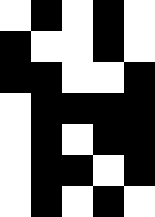[["white", "black", "white", "black", "white"], ["black", "white", "white", "black", "white"], ["black", "black", "white", "white", "black"], ["white", "black", "black", "black", "black"], ["white", "black", "white", "black", "black"], ["white", "black", "black", "white", "black"], ["white", "black", "white", "black", "white"]]